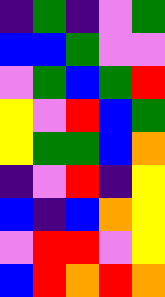[["indigo", "green", "indigo", "violet", "green"], ["blue", "blue", "green", "violet", "violet"], ["violet", "green", "blue", "green", "red"], ["yellow", "violet", "red", "blue", "green"], ["yellow", "green", "green", "blue", "orange"], ["indigo", "violet", "red", "indigo", "yellow"], ["blue", "indigo", "blue", "orange", "yellow"], ["violet", "red", "red", "violet", "yellow"], ["blue", "red", "orange", "red", "orange"]]